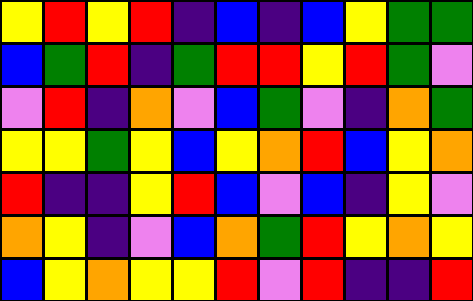[["yellow", "red", "yellow", "red", "indigo", "blue", "indigo", "blue", "yellow", "green", "green"], ["blue", "green", "red", "indigo", "green", "red", "red", "yellow", "red", "green", "violet"], ["violet", "red", "indigo", "orange", "violet", "blue", "green", "violet", "indigo", "orange", "green"], ["yellow", "yellow", "green", "yellow", "blue", "yellow", "orange", "red", "blue", "yellow", "orange"], ["red", "indigo", "indigo", "yellow", "red", "blue", "violet", "blue", "indigo", "yellow", "violet"], ["orange", "yellow", "indigo", "violet", "blue", "orange", "green", "red", "yellow", "orange", "yellow"], ["blue", "yellow", "orange", "yellow", "yellow", "red", "violet", "red", "indigo", "indigo", "red"]]